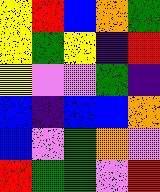[["yellow", "red", "blue", "orange", "green"], ["yellow", "green", "yellow", "indigo", "red"], ["yellow", "violet", "violet", "green", "indigo"], ["blue", "indigo", "blue", "blue", "orange"], ["blue", "violet", "green", "orange", "violet"], ["red", "green", "green", "violet", "red"]]